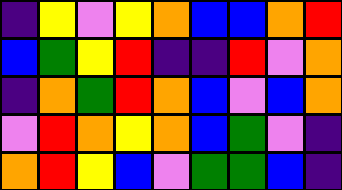[["indigo", "yellow", "violet", "yellow", "orange", "blue", "blue", "orange", "red"], ["blue", "green", "yellow", "red", "indigo", "indigo", "red", "violet", "orange"], ["indigo", "orange", "green", "red", "orange", "blue", "violet", "blue", "orange"], ["violet", "red", "orange", "yellow", "orange", "blue", "green", "violet", "indigo"], ["orange", "red", "yellow", "blue", "violet", "green", "green", "blue", "indigo"]]